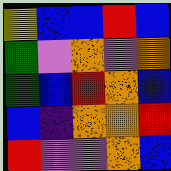[["yellow", "blue", "blue", "red", "blue"], ["green", "violet", "orange", "violet", "orange"], ["green", "blue", "red", "orange", "blue"], ["blue", "indigo", "orange", "orange", "red"], ["red", "violet", "violet", "orange", "blue"]]